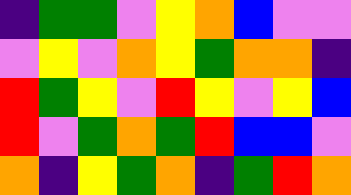[["indigo", "green", "green", "violet", "yellow", "orange", "blue", "violet", "violet"], ["violet", "yellow", "violet", "orange", "yellow", "green", "orange", "orange", "indigo"], ["red", "green", "yellow", "violet", "red", "yellow", "violet", "yellow", "blue"], ["red", "violet", "green", "orange", "green", "red", "blue", "blue", "violet"], ["orange", "indigo", "yellow", "green", "orange", "indigo", "green", "red", "orange"]]